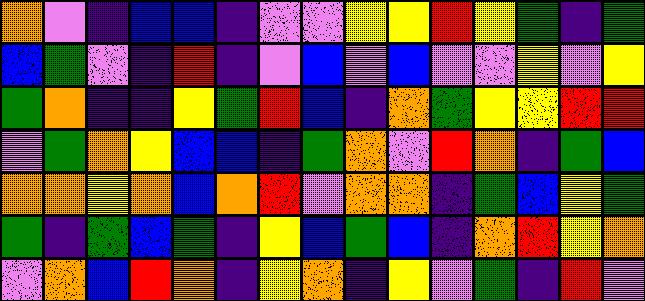[["orange", "violet", "indigo", "blue", "blue", "indigo", "violet", "violet", "yellow", "yellow", "red", "yellow", "green", "indigo", "green"], ["blue", "green", "violet", "indigo", "red", "indigo", "violet", "blue", "violet", "blue", "violet", "violet", "yellow", "violet", "yellow"], ["green", "orange", "indigo", "indigo", "yellow", "green", "red", "blue", "indigo", "orange", "green", "yellow", "yellow", "red", "red"], ["violet", "green", "orange", "yellow", "blue", "blue", "indigo", "green", "orange", "violet", "red", "orange", "indigo", "green", "blue"], ["orange", "orange", "yellow", "orange", "blue", "orange", "red", "violet", "orange", "orange", "indigo", "green", "blue", "yellow", "green"], ["green", "indigo", "green", "blue", "green", "indigo", "yellow", "blue", "green", "blue", "indigo", "orange", "red", "yellow", "orange"], ["violet", "orange", "blue", "red", "orange", "indigo", "yellow", "orange", "indigo", "yellow", "violet", "green", "indigo", "red", "violet"]]